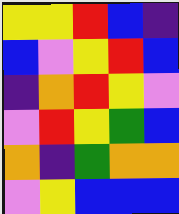[["yellow", "yellow", "red", "blue", "indigo"], ["blue", "violet", "yellow", "red", "blue"], ["indigo", "orange", "red", "yellow", "violet"], ["violet", "red", "yellow", "green", "blue"], ["orange", "indigo", "green", "orange", "orange"], ["violet", "yellow", "blue", "blue", "blue"]]